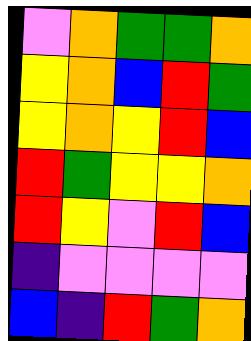[["violet", "orange", "green", "green", "orange"], ["yellow", "orange", "blue", "red", "green"], ["yellow", "orange", "yellow", "red", "blue"], ["red", "green", "yellow", "yellow", "orange"], ["red", "yellow", "violet", "red", "blue"], ["indigo", "violet", "violet", "violet", "violet"], ["blue", "indigo", "red", "green", "orange"]]